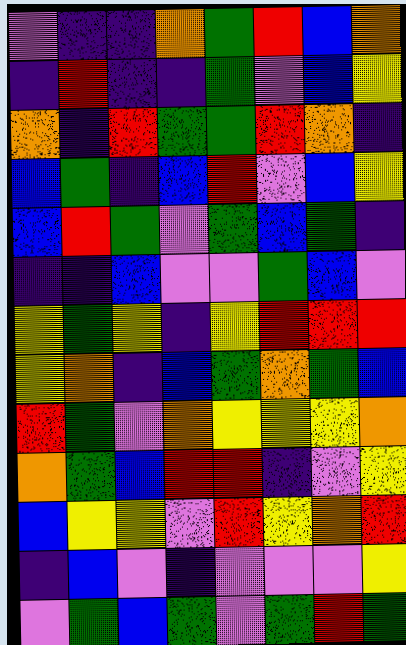[["violet", "indigo", "indigo", "orange", "green", "red", "blue", "orange"], ["indigo", "red", "indigo", "indigo", "green", "violet", "blue", "yellow"], ["orange", "indigo", "red", "green", "green", "red", "orange", "indigo"], ["blue", "green", "indigo", "blue", "red", "violet", "blue", "yellow"], ["blue", "red", "green", "violet", "green", "blue", "green", "indigo"], ["indigo", "indigo", "blue", "violet", "violet", "green", "blue", "violet"], ["yellow", "green", "yellow", "indigo", "yellow", "red", "red", "red"], ["yellow", "orange", "indigo", "blue", "green", "orange", "green", "blue"], ["red", "green", "violet", "orange", "yellow", "yellow", "yellow", "orange"], ["orange", "green", "blue", "red", "red", "indigo", "violet", "yellow"], ["blue", "yellow", "yellow", "violet", "red", "yellow", "orange", "red"], ["indigo", "blue", "violet", "indigo", "violet", "violet", "violet", "yellow"], ["violet", "green", "blue", "green", "violet", "green", "red", "green"]]